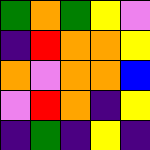[["green", "orange", "green", "yellow", "violet"], ["indigo", "red", "orange", "orange", "yellow"], ["orange", "violet", "orange", "orange", "blue"], ["violet", "red", "orange", "indigo", "yellow"], ["indigo", "green", "indigo", "yellow", "indigo"]]